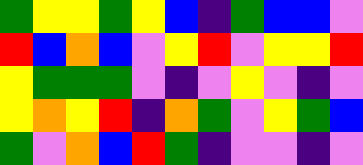[["green", "yellow", "yellow", "green", "yellow", "blue", "indigo", "green", "blue", "blue", "violet"], ["red", "blue", "orange", "blue", "violet", "yellow", "red", "violet", "yellow", "yellow", "red"], ["yellow", "green", "green", "green", "violet", "indigo", "violet", "yellow", "violet", "indigo", "violet"], ["yellow", "orange", "yellow", "red", "indigo", "orange", "green", "violet", "yellow", "green", "blue"], ["green", "violet", "orange", "blue", "red", "green", "indigo", "violet", "violet", "indigo", "violet"]]